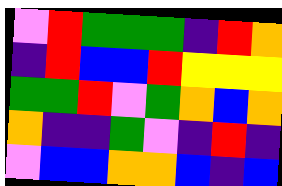[["violet", "red", "green", "green", "green", "indigo", "red", "orange"], ["indigo", "red", "blue", "blue", "red", "yellow", "yellow", "yellow"], ["green", "green", "red", "violet", "green", "orange", "blue", "orange"], ["orange", "indigo", "indigo", "green", "violet", "indigo", "red", "indigo"], ["violet", "blue", "blue", "orange", "orange", "blue", "indigo", "blue"]]